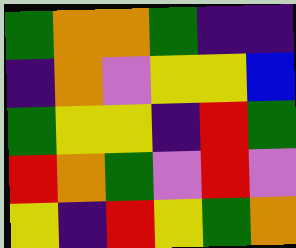[["green", "orange", "orange", "green", "indigo", "indigo"], ["indigo", "orange", "violet", "yellow", "yellow", "blue"], ["green", "yellow", "yellow", "indigo", "red", "green"], ["red", "orange", "green", "violet", "red", "violet"], ["yellow", "indigo", "red", "yellow", "green", "orange"]]